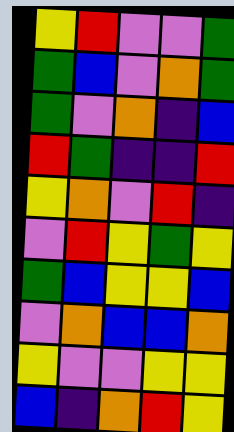[["yellow", "red", "violet", "violet", "green"], ["green", "blue", "violet", "orange", "green"], ["green", "violet", "orange", "indigo", "blue"], ["red", "green", "indigo", "indigo", "red"], ["yellow", "orange", "violet", "red", "indigo"], ["violet", "red", "yellow", "green", "yellow"], ["green", "blue", "yellow", "yellow", "blue"], ["violet", "orange", "blue", "blue", "orange"], ["yellow", "violet", "violet", "yellow", "yellow"], ["blue", "indigo", "orange", "red", "yellow"]]